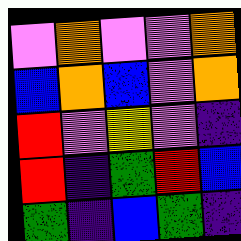[["violet", "orange", "violet", "violet", "orange"], ["blue", "orange", "blue", "violet", "orange"], ["red", "violet", "yellow", "violet", "indigo"], ["red", "indigo", "green", "red", "blue"], ["green", "indigo", "blue", "green", "indigo"]]